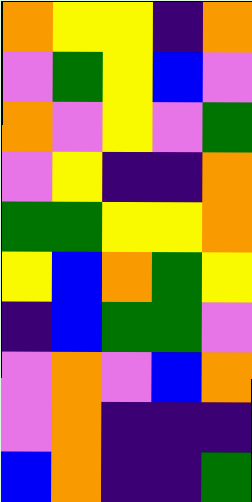[["orange", "yellow", "yellow", "indigo", "orange"], ["violet", "green", "yellow", "blue", "violet"], ["orange", "violet", "yellow", "violet", "green"], ["violet", "yellow", "indigo", "indigo", "orange"], ["green", "green", "yellow", "yellow", "orange"], ["yellow", "blue", "orange", "green", "yellow"], ["indigo", "blue", "green", "green", "violet"], ["violet", "orange", "violet", "blue", "orange"], ["violet", "orange", "indigo", "indigo", "indigo"], ["blue", "orange", "indigo", "indigo", "green"]]